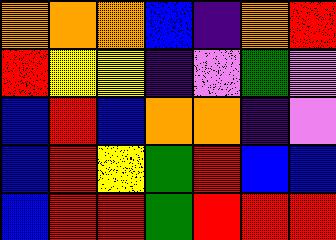[["orange", "orange", "orange", "blue", "indigo", "orange", "red"], ["red", "yellow", "yellow", "indigo", "violet", "green", "violet"], ["blue", "red", "blue", "orange", "orange", "indigo", "violet"], ["blue", "red", "yellow", "green", "red", "blue", "blue"], ["blue", "red", "red", "green", "red", "red", "red"]]